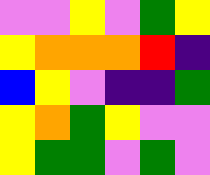[["violet", "violet", "yellow", "violet", "green", "yellow"], ["yellow", "orange", "orange", "orange", "red", "indigo"], ["blue", "yellow", "violet", "indigo", "indigo", "green"], ["yellow", "orange", "green", "yellow", "violet", "violet"], ["yellow", "green", "green", "violet", "green", "violet"]]